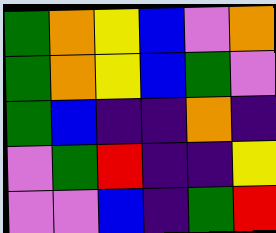[["green", "orange", "yellow", "blue", "violet", "orange"], ["green", "orange", "yellow", "blue", "green", "violet"], ["green", "blue", "indigo", "indigo", "orange", "indigo"], ["violet", "green", "red", "indigo", "indigo", "yellow"], ["violet", "violet", "blue", "indigo", "green", "red"]]